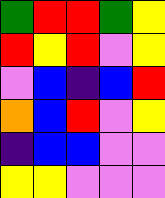[["green", "red", "red", "green", "yellow"], ["red", "yellow", "red", "violet", "yellow"], ["violet", "blue", "indigo", "blue", "red"], ["orange", "blue", "red", "violet", "yellow"], ["indigo", "blue", "blue", "violet", "violet"], ["yellow", "yellow", "violet", "violet", "violet"]]